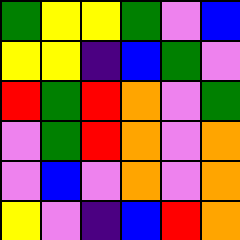[["green", "yellow", "yellow", "green", "violet", "blue"], ["yellow", "yellow", "indigo", "blue", "green", "violet"], ["red", "green", "red", "orange", "violet", "green"], ["violet", "green", "red", "orange", "violet", "orange"], ["violet", "blue", "violet", "orange", "violet", "orange"], ["yellow", "violet", "indigo", "blue", "red", "orange"]]